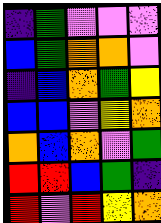[["indigo", "green", "violet", "violet", "violet"], ["blue", "green", "orange", "orange", "violet"], ["indigo", "blue", "orange", "green", "yellow"], ["blue", "blue", "violet", "yellow", "orange"], ["orange", "blue", "orange", "violet", "green"], ["red", "red", "blue", "green", "indigo"], ["red", "violet", "red", "yellow", "orange"]]